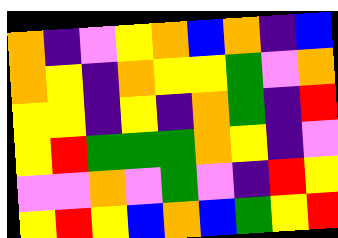[["orange", "indigo", "violet", "yellow", "orange", "blue", "orange", "indigo", "blue"], ["orange", "yellow", "indigo", "orange", "yellow", "yellow", "green", "violet", "orange"], ["yellow", "yellow", "indigo", "yellow", "indigo", "orange", "green", "indigo", "red"], ["yellow", "red", "green", "green", "green", "orange", "yellow", "indigo", "violet"], ["violet", "violet", "orange", "violet", "green", "violet", "indigo", "red", "yellow"], ["yellow", "red", "yellow", "blue", "orange", "blue", "green", "yellow", "red"]]